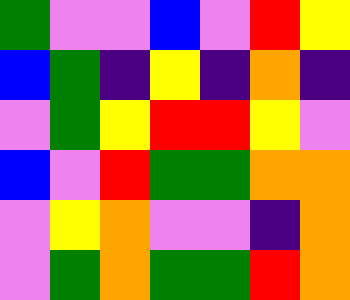[["green", "violet", "violet", "blue", "violet", "red", "yellow"], ["blue", "green", "indigo", "yellow", "indigo", "orange", "indigo"], ["violet", "green", "yellow", "red", "red", "yellow", "violet"], ["blue", "violet", "red", "green", "green", "orange", "orange"], ["violet", "yellow", "orange", "violet", "violet", "indigo", "orange"], ["violet", "green", "orange", "green", "green", "red", "orange"]]